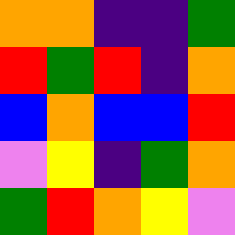[["orange", "orange", "indigo", "indigo", "green"], ["red", "green", "red", "indigo", "orange"], ["blue", "orange", "blue", "blue", "red"], ["violet", "yellow", "indigo", "green", "orange"], ["green", "red", "orange", "yellow", "violet"]]